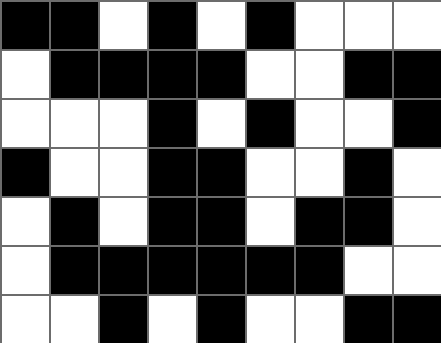[["black", "black", "white", "black", "white", "black", "white", "white", "white"], ["white", "black", "black", "black", "black", "white", "white", "black", "black"], ["white", "white", "white", "black", "white", "black", "white", "white", "black"], ["black", "white", "white", "black", "black", "white", "white", "black", "white"], ["white", "black", "white", "black", "black", "white", "black", "black", "white"], ["white", "black", "black", "black", "black", "black", "black", "white", "white"], ["white", "white", "black", "white", "black", "white", "white", "black", "black"]]